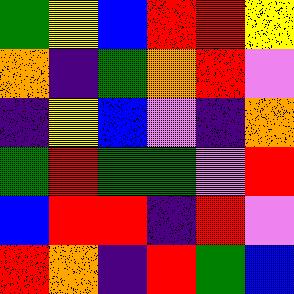[["green", "yellow", "blue", "red", "red", "yellow"], ["orange", "indigo", "green", "orange", "red", "violet"], ["indigo", "yellow", "blue", "violet", "indigo", "orange"], ["green", "red", "green", "green", "violet", "red"], ["blue", "red", "red", "indigo", "red", "violet"], ["red", "orange", "indigo", "red", "green", "blue"]]